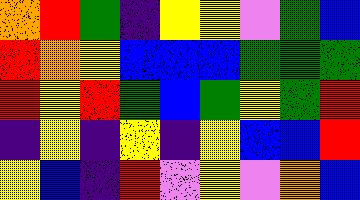[["orange", "red", "green", "indigo", "yellow", "yellow", "violet", "green", "blue"], ["red", "orange", "yellow", "blue", "blue", "blue", "green", "green", "green"], ["red", "yellow", "red", "green", "blue", "green", "yellow", "green", "red"], ["indigo", "yellow", "indigo", "yellow", "indigo", "yellow", "blue", "blue", "red"], ["yellow", "blue", "indigo", "red", "violet", "yellow", "violet", "orange", "blue"]]